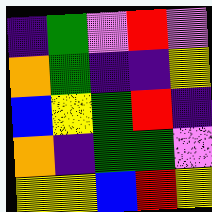[["indigo", "green", "violet", "red", "violet"], ["orange", "green", "indigo", "indigo", "yellow"], ["blue", "yellow", "green", "red", "indigo"], ["orange", "indigo", "green", "green", "violet"], ["yellow", "yellow", "blue", "red", "yellow"]]